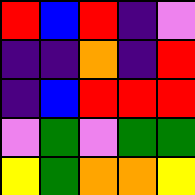[["red", "blue", "red", "indigo", "violet"], ["indigo", "indigo", "orange", "indigo", "red"], ["indigo", "blue", "red", "red", "red"], ["violet", "green", "violet", "green", "green"], ["yellow", "green", "orange", "orange", "yellow"]]